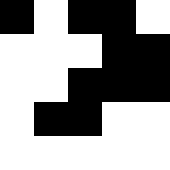[["black", "white", "black", "black", "white"], ["white", "white", "white", "black", "black"], ["white", "white", "black", "black", "black"], ["white", "black", "black", "white", "white"], ["white", "white", "white", "white", "white"]]